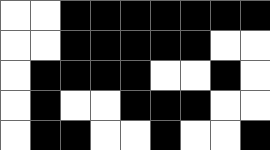[["white", "white", "black", "black", "black", "black", "black", "black", "black"], ["white", "white", "black", "black", "black", "black", "black", "white", "white"], ["white", "black", "black", "black", "black", "white", "white", "black", "white"], ["white", "black", "white", "white", "black", "black", "black", "white", "white"], ["white", "black", "black", "white", "white", "black", "white", "white", "black"]]